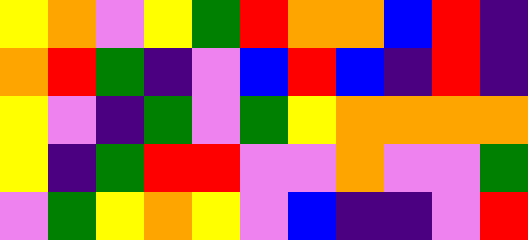[["yellow", "orange", "violet", "yellow", "green", "red", "orange", "orange", "blue", "red", "indigo"], ["orange", "red", "green", "indigo", "violet", "blue", "red", "blue", "indigo", "red", "indigo"], ["yellow", "violet", "indigo", "green", "violet", "green", "yellow", "orange", "orange", "orange", "orange"], ["yellow", "indigo", "green", "red", "red", "violet", "violet", "orange", "violet", "violet", "green"], ["violet", "green", "yellow", "orange", "yellow", "violet", "blue", "indigo", "indigo", "violet", "red"]]